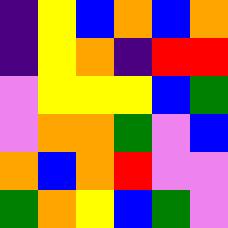[["indigo", "yellow", "blue", "orange", "blue", "orange"], ["indigo", "yellow", "orange", "indigo", "red", "red"], ["violet", "yellow", "yellow", "yellow", "blue", "green"], ["violet", "orange", "orange", "green", "violet", "blue"], ["orange", "blue", "orange", "red", "violet", "violet"], ["green", "orange", "yellow", "blue", "green", "violet"]]